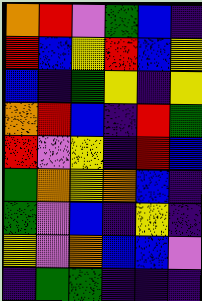[["orange", "red", "violet", "green", "blue", "indigo"], ["red", "blue", "yellow", "red", "blue", "yellow"], ["blue", "indigo", "green", "yellow", "indigo", "yellow"], ["orange", "red", "blue", "indigo", "red", "green"], ["red", "violet", "yellow", "indigo", "red", "blue"], ["green", "orange", "yellow", "orange", "blue", "indigo"], ["green", "violet", "blue", "indigo", "yellow", "indigo"], ["yellow", "violet", "orange", "blue", "blue", "violet"], ["indigo", "green", "green", "indigo", "indigo", "indigo"]]